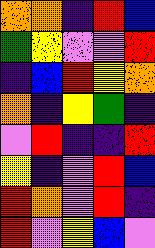[["orange", "orange", "indigo", "red", "blue"], ["green", "yellow", "violet", "violet", "red"], ["indigo", "blue", "red", "yellow", "orange"], ["orange", "indigo", "yellow", "green", "indigo"], ["violet", "red", "indigo", "indigo", "red"], ["yellow", "indigo", "violet", "red", "blue"], ["red", "orange", "violet", "red", "indigo"], ["red", "violet", "yellow", "blue", "violet"]]